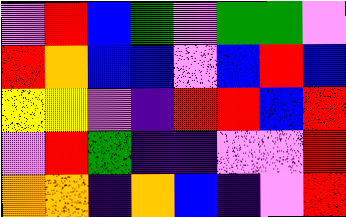[["violet", "red", "blue", "green", "violet", "green", "green", "violet"], ["red", "orange", "blue", "blue", "violet", "blue", "red", "blue"], ["yellow", "yellow", "violet", "indigo", "red", "red", "blue", "red"], ["violet", "red", "green", "indigo", "indigo", "violet", "violet", "red"], ["orange", "orange", "indigo", "orange", "blue", "indigo", "violet", "red"]]